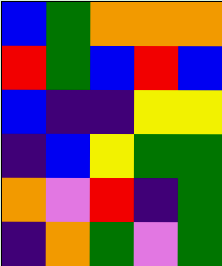[["blue", "green", "orange", "orange", "orange"], ["red", "green", "blue", "red", "blue"], ["blue", "indigo", "indigo", "yellow", "yellow"], ["indigo", "blue", "yellow", "green", "green"], ["orange", "violet", "red", "indigo", "green"], ["indigo", "orange", "green", "violet", "green"]]